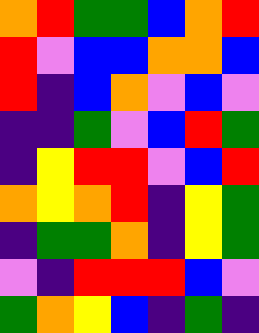[["orange", "red", "green", "green", "blue", "orange", "red"], ["red", "violet", "blue", "blue", "orange", "orange", "blue"], ["red", "indigo", "blue", "orange", "violet", "blue", "violet"], ["indigo", "indigo", "green", "violet", "blue", "red", "green"], ["indigo", "yellow", "red", "red", "violet", "blue", "red"], ["orange", "yellow", "orange", "red", "indigo", "yellow", "green"], ["indigo", "green", "green", "orange", "indigo", "yellow", "green"], ["violet", "indigo", "red", "red", "red", "blue", "violet"], ["green", "orange", "yellow", "blue", "indigo", "green", "indigo"]]